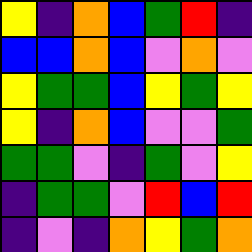[["yellow", "indigo", "orange", "blue", "green", "red", "indigo"], ["blue", "blue", "orange", "blue", "violet", "orange", "violet"], ["yellow", "green", "green", "blue", "yellow", "green", "yellow"], ["yellow", "indigo", "orange", "blue", "violet", "violet", "green"], ["green", "green", "violet", "indigo", "green", "violet", "yellow"], ["indigo", "green", "green", "violet", "red", "blue", "red"], ["indigo", "violet", "indigo", "orange", "yellow", "green", "orange"]]